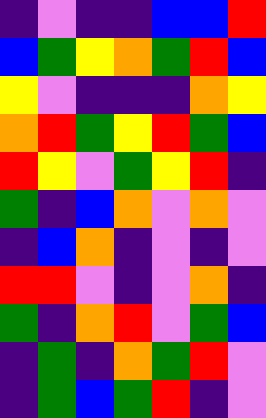[["indigo", "violet", "indigo", "indigo", "blue", "blue", "red"], ["blue", "green", "yellow", "orange", "green", "red", "blue"], ["yellow", "violet", "indigo", "indigo", "indigo", "orange", "yellow"], ["orange", "red", "green", "yellow", "red", "green", "blue"], ["red", "yellow", "violet", "green", "yellow", "red", "indigo"], ["green", "indigo", "blue", "orange", "violet", "orange", "violet"], ["indigo", "blue", "orange", "indigo", "violet", "indigo", "violet"], ["red", "red", "violet", "indigo", "violet", "orange", "indigo"], ["green", "indigo", "orange", "red", "violet", "green", "blue"], ["indigo", "green", "indigo", "orange", "green", "red", "violet"], ["indigo", "green", "blue", "green", "red", "indigo", "violet"]]